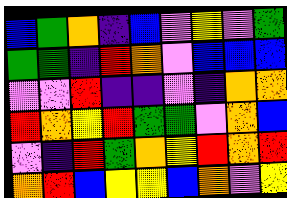[["blue", "green", "orange", "indigo", "blue", "violet", "yellow", "violet", "green"], ["green", "green", "indigo", "red", "orange", "violet", "blue", "blue", "blue"], ["violet", "violet", "red", "indigo", "indigo", "violet", "indigo", "orange", "orange"], ["red", "orange", "yellow", "red", "green", "green", "violet", "orange", "blue"], ["violet", "indigo", "red", "green", "orange", "yellow", "red", "orange", "red"], ["orange", "red", "blue", "yellow", "yellow", "blue", "orange", "violet", "yellow"]]